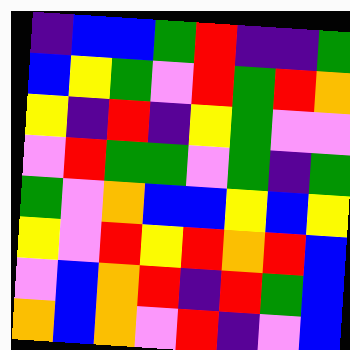[["indigo", "blue", "blue", "green", "red", "indigo", "indigo", "green"], ["blue", "yellow", "green", "violet", "red", "green", "red", "orange"], ["yellow", "indigo", "red", "indigo", "yellow", "green", "violet", "violet"], ["violet", "red", "green", "green", "violet", "green", "indigo", "green"], ["green", "violet", "orange", "blue", "blue", "yellow", "blue", "yellow"], ["yellow", "violet", "red", "yellow", "red", "orange", "red", "blue"], ["violet", "blue", "orange", "red", "indigo", "red", "green", "blue"], ["orange", "blue", "orange", "violet", "red", "indigo", "violet", "blue"]]